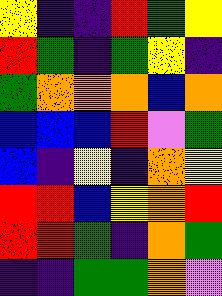[["yellow", "indigo", "indigo", "red", "green", "yellow"], ["red", "green", "indigo", "green", "yellow", "indigo"], ["green", "orange", "orange", "orange", "blue", "orange"], ["blue", "blue", "blue", "red", "violet", "green"], ["blue", "indigo", "yellow", "indigo", "orange", "yellow"], ["red", "red", "blue", "yellow", "orange", "red"], ["red", "red", "green", "indigo", "orange", "green"], ["indigo", "indigo", "green", "green", "orange", "violet"]]